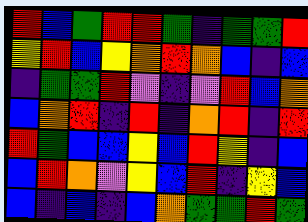[["red", "blue", "green", "red", "red", "green", "indigo", "green", "green", "red"], ["yellow", "red", "blue", "yellow", "orange", "red", "orange", "blue", "indigo", "blue"], ["indigo", "green", "green", "red", "violet", "indigo", "violet", "red", "blue", "orange"], ["blue", "orange", "red", "indigo", "red", "indigo", "orange", "red", "indigo", "red"], ["red", "green", "blue", "blue", "yellow", "blue", "red", "yellow", "indigo", "blue"], ["blue", "red", "orange", "violet", "yellow", "blue", "red", "indigo", "yellow", "blue"], ["blue", "indigo", "blue", "indigo", "blue", "orange", "green", "green", "red", "green"]]